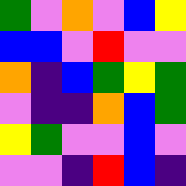[["green", "violet", "orange", "violet", "blue", "yellow"], ["blue", "blue", "violet", "red", "violet", "violet"], ["orange", "indigo", "blue", "green", "yellow", "green"], ["violet", "indigo", "indigo", "orange", "blue", "green"], ["yellow", "green", "violet", "violet", "blue", "violet"], ["violet", "violet", "indigo", "red", "blue", "indigo"]]